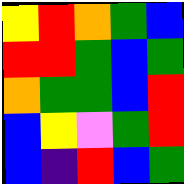[["yellow", "red", "orange", "green", "blue"], ["red", "red", "green", "blue", "green"], ["orange", "green", "green", "blue", "red"], ["blue", "yellow", "violet", "green", "red"], ["blue", "indigo", "red", "blue", "green"]]